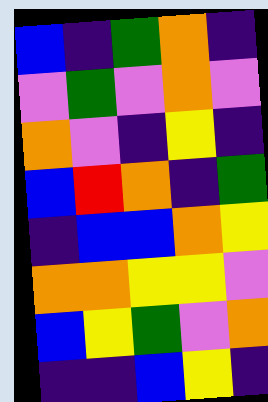[["blue", "indigo", "green", "orange", "indigo"], ["violet", "green", "violet", "orange", "violet"], ["orange", "violet", "indigo", "yellow", "indigo"], ["blue", "red", "orange", "indigo", "green"], ["indigo", "blue", "blue", "orange", "yellow"], ["orange", "orange", "yellow", "yellow", "violet"], ["blue", "yellow", "green", "violet", "orange"], ["indigo", "indigo", "blue", "yellow", "indigo"]]